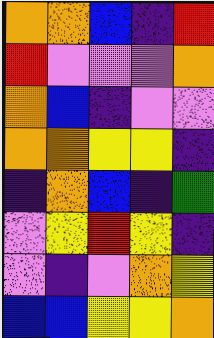[["orange", "orange", "blue", "indigo", "red"], ["red", "violet", "violet", "violet", "orange"], ["orange", "blue", "indigo", "violet", "violet"], ["orange", "orange", "yellow", "yellow", "indigo"], ["indigo", "orange", "blue", "indigo", "green"], ["violet", "yellow", "red", "yellow", "indigo"], ["violet", "indigo", "violet", "orange", "yellow"], ["blue", "blue", "yellow", "yellow", "orange"]]